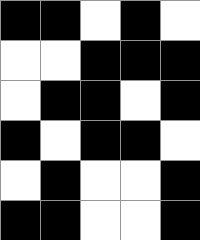[["black", "black", "white", "black", "white"], ["white", "white", "black", "black", "black"], ["white", "black", "black", "white", "black"], ["black", "white", "black", "black", "white"], ["white", "black", "white", "white", "black"], ["black", "black", "white", "white", "black"]]